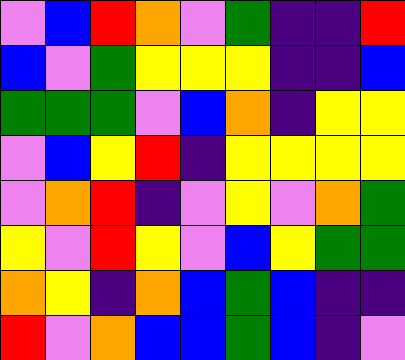[["violet", "blue", "red", "orange", "violet", "green", "indigo", "indigo", "red"], ["blue", "violet", "green", "yellow", "yellow", "yellow", "indigo", "indigo", "blue"], ["green", "green", "green", "violet", "blue", "orange", "indigo", "yellow", "yellow"], ["violet", "blue", "yellow", "red", "indigo", "yellow", "yellow", "yellow", "yellow"], ["violet", "orange", "red", "indigo", "violet", "yellow", "violet", "orange", "green"], ["yellow", "violet", "red", "yellow", "violet", "blue", "yellow", "green", "green"], ["orange", "yellow", "indigo", "orange", "blue", "green", "blue", "indigo", "indigo"], ["red", "violet", "orange", "blue", "blue", "green", "blue", "indigo", "violet"]]